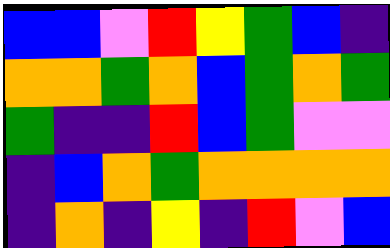[["blue", "blue", "violet", "red", "yellow", "green", "blue", "indigo"], ["orange", "orange", "green", "orange", "blue", "green", "orange", "green"], ["green", "indigo", "indigo", "red", "blue", "green", "violet", "violet"], ["indigo", "blue", "orange", "green", "orange", "orange", "orange", "orange"], ["indigo", "orange", "indigo", "yellow", "indigo", "red", "violet", "blue"]]